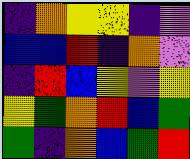[["indigo", "orange", "yellow", "yellow", "indigo", "violet"], ["blue", "blue", "red", "indigo", "orange", "violet"], ["indigo", "red", "blue", "yellow", "violet", "yellow"], ["yellow", "green", "orange", "red", "blue", "green"], ["green", "indigo", "orange", "blue", "green", "red"]]